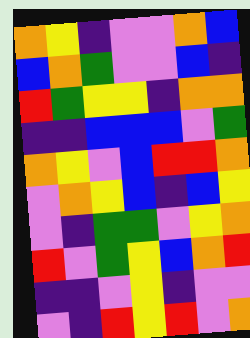[["orange", "yellow", "indigo", "violet", "violet", "orange", "blue"], ["blue", "orange", "green", "violet", "violet", "blue", "indigo"], ["red", "green", "yellow", "yellow", "indigo", "orange", "orange"], ["indigo", "indigo", "blue", "blue", "blue", "violet", "green"], ["orange", "yellow", "violet", "blue", "red", "red", "orange"], ["violet", "orange", "yellow", "blue", "indigo", "blue", "yellow"], ["violet", "indigo", "green", "green", "violet", "yellow", "orange"], ["red", "violet", "green", "yellow", "blue", "orange", "red"], ["indigo", "indigo", "violet", "yellow", "indigo", "violet", "violet"], ["violet", "indigo", "red", "yellow", "red", "violet", "orange"]]